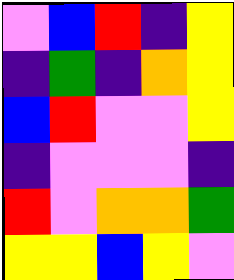[["violet", "blue", "red", "indigo", "yellow"], ["indigo", "green", "indigo", "orange", "yellow"], ["blue", "red", "violet", "violet", "yellow"], ["indigo", "violet", "violet", "violet", "indigo"], ["red", "violet", "orange", "orange", "green"], ["yellow", "yellow", "blue", "yellow", "violet"]]